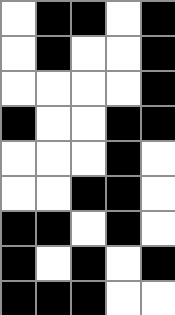[["white", "black", "black", "white", "black"], ["white", "black", "white", "white", "black"], ["white", "white", "white", "white", "black"], ["black", "white", "white", "black", "black"], ["white", "white", "white", "black", "white"], ["white", "white", "black", "black", "white"], ["black", "black", "white", "black", "white"], ["black", "white", "black", "white", "black"], ["black", "black", "black", "white", "white"]]